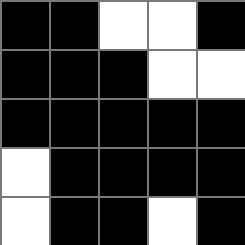[["black", "black", "white", "white", "black"], ["black", "black", "black", "white", "white"], ["black", "black", "black", "black", "black"], ["white", "black", "black", "black", "black"], ["white", "black", "black", "white", "black"]]